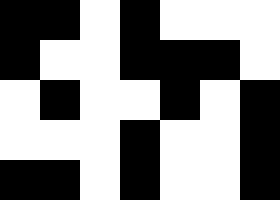[["black", "black", "white", "black", "white", "white", "white"], ["black", "white", "white", "black", "black", "black", "white"], ["white", "black", "white", "white", "black", "white", "black"], ["white", "white", "white", "black", "white", "white", "black"], ["black", "black", "white", "black", "white", "white", "black"]]